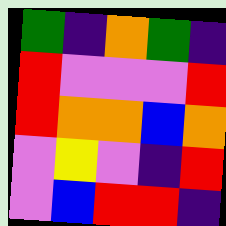[["green", "indigo", "orange", "green", "indigo"], ["red", "violet", "violet", "violet", "red"], ["red", "orange", "orange", "blue", "orange"], ["violet", "yellow", "violet", "indigo", "red"], ["violet", "blue", "red", "red", "indigo"]]